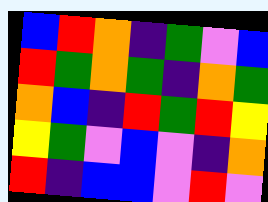[["blue", "red", "orange", "indigo", "green", "violet", "blue"], ["red", "green", "orange", "green", "indigo", "orange", "green"], ["orange", "blue", "indigo", "red", "green", "red", "yellow"], ["yellow", "green", "violet", "blue", "violet", "indigo", "orange"], ["red", "indigo", "blue", "blue", "violet", "red", "violet"]]